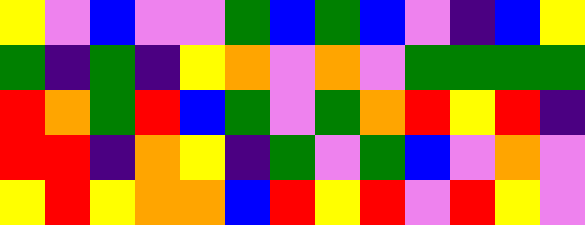[["yellow", "violet", "blue", "violet", "violet", "green", "blue", "green", "blue", "violet", "indigo", "blue", "yellow"], ["green", "indigo", "green", "indigo", "yellow", "orange", "violet", "orange", "violet", "green", "green", "green", "green"], ["red", "orange", "green", "red", "blue", "green", "violet", "green", "orange", "red", "yellow", "red", "indigo"], ["red", "red", "indigo", "orange", "yellow", "indigo", "green", "violet", "green", "blue", "violet", "orange", "violet"], ["yellow", "red", "yellow", "orange", "orange", "blue", "red", "yellow", "red", "violet", "red", "yellow", "violet"]]